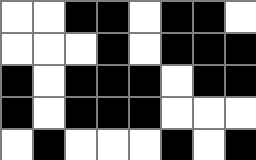[["white", "white", "black", "black", "white", "black", "black", "white"], ["white", "white", "white", "black", "white", "black", "black", "black"], ["black", "white", "black", "black", "black", "white", "black", "black"], ["black", "white", "black", "black", "black", "white", "white", "white"], ["white", "black", "white", "white", "white", "black", "white", "black"]]